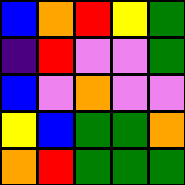[["blue", "orange", "red", "yellow", "green"], ["indigo", "red", "violet", "violet", "green"], ["blue", "violet", "orange", "violet", "violet"], ["yellow", "blue", "green", "green", "orange"], ["orange", "red", "green", "green", "green"]]